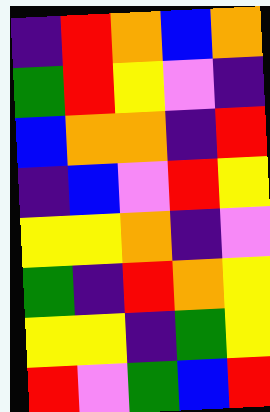[["indigo", "red", "orange", "blue", "orange"], ["green", "red", "yellow", "violet", "indigo"], ["blue", "orange", "orange", "indigo", "red"], ["indigo", "blue", "violet", "red", "yellow"], ["yellow", "yellow", "orange", "indigo", "violet"], ["green", "indigo", "red", "orange", "yellow"], ["yellow", "yellow", "indigo", "green", "yellow"], ["red", "violet", "green", "blue", "red"]]